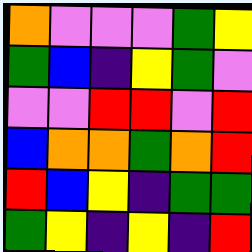[["orange", "violet", "violet", "violet", "green", "yellow"], ["green", "blue", "indigo", "yellow", "green", "violet"], ["violet", "violet", "red", "red", "violet", "red"], ["blue", "orange", "orange", "green", "orange", "red"], ["red", "blue", "yellow", "indigo", "green", "green"], ["green", "yellow", "indigo", "yellow", "indigo", "red"]]